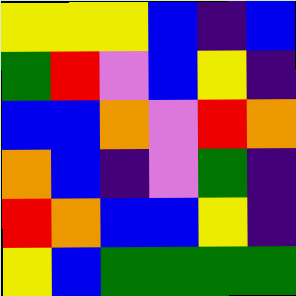[["yellow", "yellow", "yellow", "blue", "indigo", "blue"], ["green", "red", "violet", "blue", "yellow", "indigo"], ["blue", "blue", "orange", "violet", "red", "orange"], ["orange", "blue", "indigo", "violet", "green", "indigo"], ["red", "orange", "blue", "blue", "yellow", "indigo"], ["yellow", "blue", "green", "green", "green", "green"]]